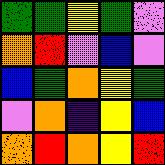[["green", "green", "yellow", "green", "violet"], ["orange", "red", "violet", "blue", "violet"], ["blue", "green", "orange", "yellow", "green"], ["violet", "orange", "indigo", "yellow", "blue"], ["orange", "red", "orange", "yellow", "red"]]